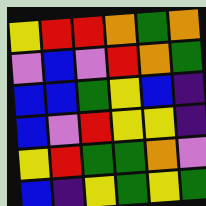[["yellow", "red", "red", "orange", "green", "orange"], ["violet", "blue", "violet", "red", "orange", "green"], ["blue", "blue", "green", "yellow", "blue", "indigo"], ["blue", "violet", "red", "yellow", "yellow", "indigo"], ["yellow", "red", "green", "green", "orange", "violet"], ["blue", "indigo", "yellow", "green", "yellow", "green"]]